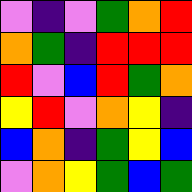[["violet", "indigo", "violet", "green", "orange", "red"], ["orange", "green", "indigo", "red", "red", "red"], ["red", "violet", "blue", "red", "green", "orange"], ["yellow", "red", "violet", "orange", "yellow", "indigo"], ["blue", "orange", "indigo", "green", "yellow", "blue"], ["violet", "orange", "yellow", "green", "blue", "green"]]